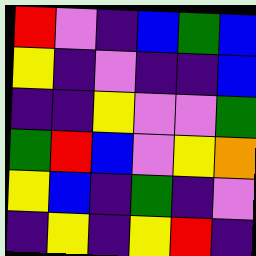[["red", "violet", "indigo", "blue", "green", "blue"], ["yellow", "indigo", "violet", "indigo", "indigo", "blue"], ["indigo", "indigo", "yellow", "violet", "violet", "green"], ["green", "red", "blue", "violet", "yellow", "orange"], ["yellow", "blue", "indigo", "green", "indigo", "violet"], ["indigo", "yellow", "indigo", "yellow", "red", "indigo"]]